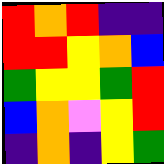[["red", "orange", "red", "indigo", "indigo"], ["red", "red", "yellow", "orange", "blue"], ["green", "yellow", "yellow", "green", "red"], ["blue", "orange", "violet", "yellow", "red"], ["indigo", "orange", "indigo", "yellow", "green"]]